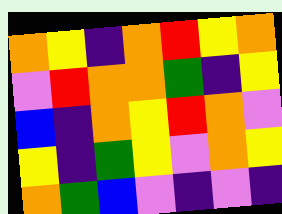[["orange", "yellow", "indigo", "orange", "red", "yellow", "orange"], ["violet", "red", "orange", "orange", "green", "indigo", "yellow"], ["blue", "indigo", "orange", "yellow", "red", "orange", "violet"], ["yellow", "indigo", "green", "yellow", "violet", "orange", "yellow"], ["orange", "green", "blue", "violet", "indigo", "violet", "indigo"]]